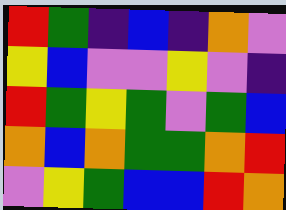[["red", "green", "indigo", "blue", "indigo", "orange", "violet"], ["yellow", "blue", "violet", "violet", "yellow", "violet", "indigo"], ["red", "green", "yellow", "green", "violet", "green", "blue"], ["orange", "blue", "orange", "green", "green", "orange", "red"], ["violet", "yellow", "green", "blue", "blue", "red", "orange"]]